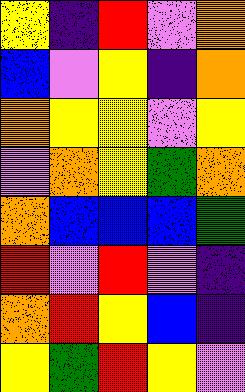[["yellow", "indigo", "red", "violet", "orange"], ["blue", "violet", "yellow", "indigo", "orange"], ["orange", "yellow", "yellow", "violet", "yellow"], ["violet", "orange", "yellow", "green", "orange"], ["orange", "blue", "blue", "blue", "green"], ["red", "violet", "red", "violet", "indigo"], ["orange", "red", "yellow", "blue", "indigo"], ["yellow", "green", "red", "yellow", "violet"]]